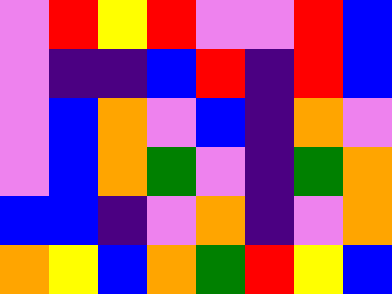[["violet", "red", "yellow", "red", "violet", "violet", "red", "blue"], ["violet", "indigo", "indigo", "blue", "red", "indigo", "red", "blue"], ["violet", "blue", "orange", "violet", "blue", "indigo", "orange", "violet"], ["violet", "blue", "orange", "green", "violet", "indigo", "green", "orange"], ["blue", "blue", "indigo", "violet", "orange", "indigo", "violet", "orange"], ["orange", "yellow", "blue", "orange", "green", "red", "yellow", "blue"]]